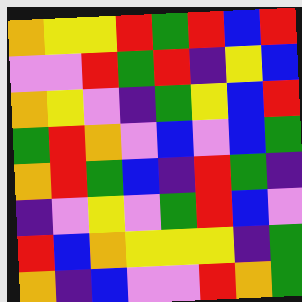[["orange", "yellow", "yellow", "red", "green", "red", "blue", "red"], ["violet", "violet", "red", "green", "red", "indigo", "yellow", "blue"], ["orange", "yellow", "violet", "indigo", "green", "yellow", "blue", "red"], ["green", "red", "orange", "violet", "blue", "violet", "blue", "green"], ["orange", "red", "green", "blue", "indigo", "red", "green", "indigo"], ["indigo", "violet", "yellow", "violet", "green", "red", "blue", "violet"], ["red", "blue", "orange", "yellow", "yellow", "yellow", "indigo", "green"], ["orange", "indigo", "blue", "violet", "violet", "red", "orange", "green"]]